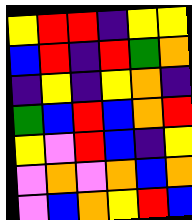[["yellow", "red", "red", "indigo", "yellow", "yellow"], ["blue", "red", "indigo", "red", "green", "orange"], ["indigo", "yellow", "indigo", "yellow", "orange", "indigo"], ["green", "blue", "red", "blue", "orange", "red"], ["yellow", "violet", "red", "blue", "indigo", "yellow"], ["violet", "orange", "violet", "orange", "blue", "orange"], ["violet", "blue", "orange", "yellow", "red", "blue"]]